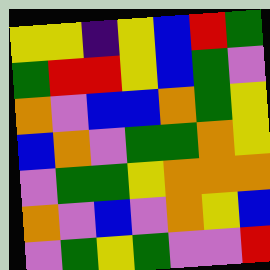[["yellow", "yellow", "indigo", "yellow", "blue", "red", "green"], ["green", "red", "red", "yellow", "blue", "green", "violet"], ["orange", "violet", "blue", "blue", "orange", "green", "yellow"], ["blue", "orange", "violet", "green", "green", "orange", "yellow"], ["violet", "green", "green", "yellow", "orange", "orange", "orange"], ["orange", "violet", "blue", "violet", "orange", "yellow", "blue"], ["violet", "green", "yellow", "green", "violet", "violet", "red"]]